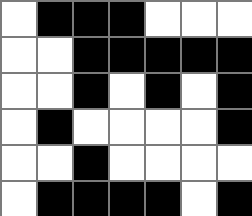[["white", "black", "black", "black", "white", "white", "white"], ["white", "white", "black", "black", "black", "black", "black"], ["white", "white", "black", "white", "black", "white", "black"], ["white", "black", "white", "white", "white", "white", "black"], ["white", "white", "black", "white", "white", "white", "white"], ["white", "black", "black", "black", "black", "white", "black"]]